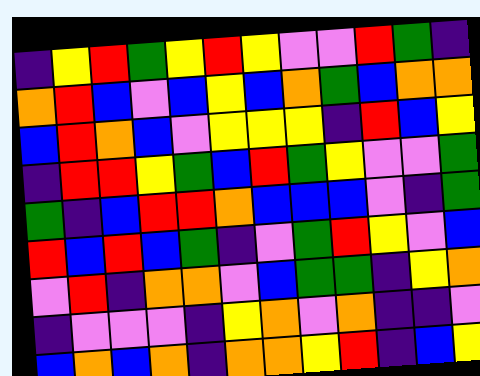[["indigo", "yellow", "red", "green", "yellow", "red", "yellow", "violet", "violet", "red", "green", "indigo"], ["orange", "red", "blue", "violet", "blue", "yellow", "blue", "orange", "green", "blue", "orange", "orange"], ["blue", "red", "orange", "blue", "violet", "yellow", "yellow", "yellow", "indigo", "red", "blue", "yellow"], ["indigo", "red", "red", "yellow", "green", "blue", "red", "green", "yellow", "violet", "violet", "green"], ["green", "indigo", "blue", "red", "red", "orange", "blue", "blue", "blue", "violet", "indigo", "green"], ["red", "blue", "red", "blue", "green", "indigo", "violet", "green", "red", "yellow", "violet", "blue"], ["violet", "red", "indigo", "orange", "orange", "violet", "blue", "green", "green", "indigo", "yellow", "orange"], ["indigo", "violet", "violet", "violet", "indigo", "yellow", "orange", "violet", "orange", "indigo", "indigo", "violet"], ["blue", "orange", "blue", "orange", "indigo", "orange", "orange", "yellow", "red", "indigo", "blue", "yellow"]]